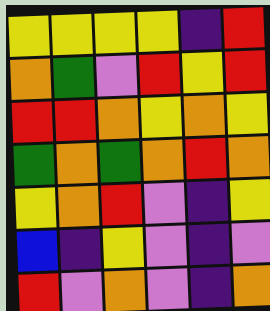[["yellow", "yellow", "yellow", "yellow", "indigo", "red"], ["orange", "green", "violet", "red", "yellow", "red"], ["red", "red", "orange", "yellow", "orange", "yellow"], ["green", "orange", "green", "orange", "red", "orange"], ["yellow", "orange", "red", "violet", "indigo", "yellow"], ["blue", "indigo", "yellow", "violet", "indigo", "violet"], ["red", "violet", "orange", "violet", "indigo", "orange"]]